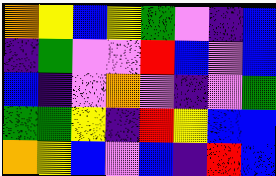[["orange", "yellow", "blue", "yellow", "green", "violet", "indigo", "blue"], ["indigo", "green", "violet", "violet", "red", "blue", "violet", "blue"], ["blue", "indigo", "violet", "orange", "violet", "indigo", "violet", "green"], ["green", "green", "yellow", "indigo", "red", "yellow", "blue", "blue"], ["orange", "yellow", "blue", "violet", "blue", "indigo", "red", "blue"]]